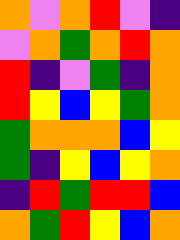[["orange", "violet", "orange", "red", "violet", "indigo"], ["violet", "orange", "green", "orange", "red", "orange"], ["red", "indigo", "violet", "green", "indigo", "orange"], ["red", "yellow", "blue", "yellow", "green", "orange"], ["green", "orange", "orange", "orange", "blue", "yellow"], ["green", "indigo", "yellow", "blue", "yellow", "orange"], ["indigo", "red", "green", "red", "red", "blue"], ["orange", "green", "red", "yellow", "blue", "orange"]]